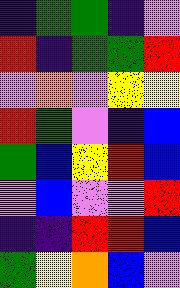[["indigo", "green", "green", "indigo", "violet"], ["red", "indigo", "green", "green", "red"], ["violet", "orange", "violet", "yellow", "yellow"], ["red", "green", "violet", "indigo", "blue"], ["green", "blue", "yellow", "red", "blue"], ["violet", "blue", "violet", "violet", "red"], ["indigo", "indigo", "red", "red", "blue"], ["green", "yellow", "orange", "blue", "violet"]]